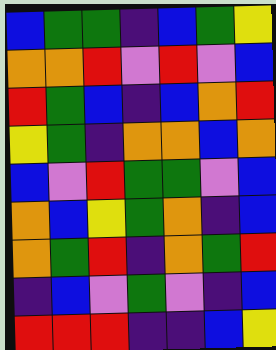[["blue", "green", "green", "indigo", "blue", "green", "yellow"], ["orange", "orange", "red", "violet", "red", "violet", "blue"], ["red", "green", "blue", "indigo", "blue", "orange", "red"], ["yellow", "green", "indigo", "orange", "orange", "blue", "orange"], ["blue", "violet", "red", "green", "green", "violet", "blue"], ["orange", "blue", "yellow", "green", "orange", "indigo", "blue"], ["orange", "green", "red", "indigo", "orange", "green", "red"], ["indigo", "blue", "violet", "green", "violet", "indigo", "blue"], ["red", "red", "red", "indigo", "indigo", "blue", "yellow"]]